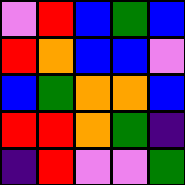[["violet", "red", "blue", "green", "blue"], ["red", "orange", "blue", "blue", "violet"], ["blue", "green", "orange", "orange", "blue"], ["red", "red", "orange", "green", "indigo"], ["indigo", "red", "violet", "violet", "green"]]